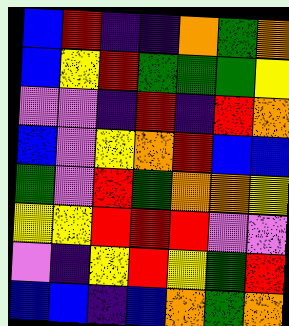[["blue", "red", "indigo", "indigo", "orange", "green", "orange"], ["blue", "yellow", "red", "green", "green", "green", "yellow"], ["violet", "violet", "indigo", "red", "indigo", "red", "orange"], ["blue", "violet", "yellow", "orange", "red", "blue", "blue"], ["green", "violet", "red", "green", "orange", "orange", "yellow"], ["yellow", "yellow", "red", "red", "red", "violet", "violet"], ["violet", "indigo", "yellow", "red", "yellow", "green", "red"], ["blue", "blue", "indigo", "blue", "orange", "green", "orange"]]